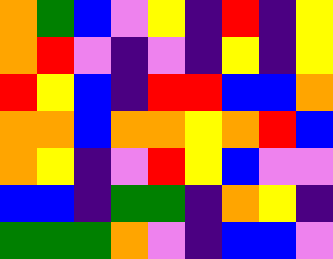[["orange", "green", "blue", "violet", "yellow", "indigo", "red", "indigo", "yellow"], ["orange", "red", "violet", "indigo", "violet", "indigo", "yellow", "indigo", "yellow"], ["red", "yellow", "blue", "indigo", "red", "red", "blue", "blue", "orange"], ["orange", "orange", "blue", "orange", "orange", "yellow", "orange", "red", "blue"], ["orange", "yellow", "indigo", "violet", "red", "yellow", "blue", "violet", "violet"], ["blue", "blue", "indigo", "green", "green", "indigo", "orange", "yellow", "indigo"], ["green", "green", "green", "orange", "violet", "indigo", "blue", "blue", "violet"]]